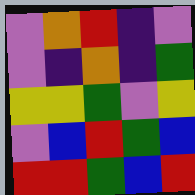[["violet", "orange", "red", "indigo", "violet"], ["violet", "indigo", "orange", "indigo", "green"], ["yellow", "yellow", "green", "violet", "yellow"], ["violet", "blue", "red", "green", "blue"], ["red", "red", "green", "blue", "red"]]